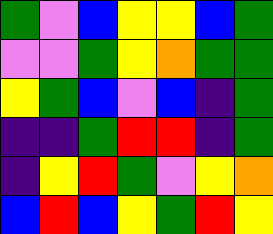[["green", "violet", "blue", "yellow", "yellow", "blue", "green"], ["violet", "violet", "green", "yellow", "orange", "green", "green"], ["yellow", "green", "blue", "violet", "blue", "indigo", "green"], ["indigo", "indigo", "green", "red", "red", "indigo", "green"], ["indigo", "yellow", "red", "green", "violet", "yellow", "orange"], ["blue", "red", "blue", "yellow", "green", "red", "yellow"]]